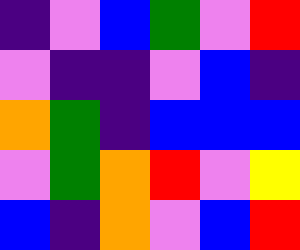[["indigo", "violet", "blue", "green", "violet", "red"], ["violet", "indigo", "indigo", "violet", "blue", "indigo"], ["orange", "green", "indigo", "blue", "blue", "blue"], ["violet", "green", "orange", "red", "violet", "yellow"], ["blue", "indigo", "orange", "violet", "blue", "red"]]